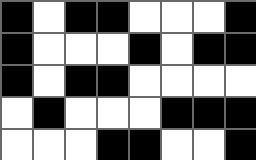[["black", "white", "black", "black", "white", "white", "white", "black"], ["black", "white", "white", "white", "black", "white", "black", "black"], ["black", "white", "black", "black", "white", "white", "white", "white"], ["white", "black", "white", "white", "white", "black", "black", "black"], ["white", "white", "white", "black", "black", "white", "white", "black"]]